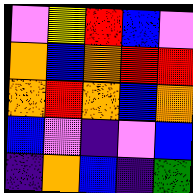[["violet", "yellow", "red", "blue", "violet"], ["orange", "blue", "orange", "red", "red"], ["orange", "red", "orange", "blue", "orange"], ["blue", "violet", "indigo", "violet", "blue"], ["indigo", "orange", "blue", "indigo", "green"]]